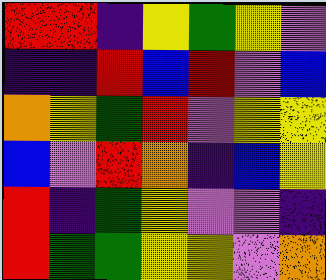[["red", "red", "indigo", "yellow", "green", "yellow", "violet"], ["indigo", "indigo", "red", "blue", "red", "violet", "blue"], ["orange", "yellow", "green", "red", "violet", "yellow", "yellow"], ["blue", "violet", "red", "orange", "indigo", "blue", "yellow"], ["red", "indigo", "green", "yellow", "violet", "violet", "indigo"], ["red", "green", "green", "yellow", "yellow", "violet", "orange"]]